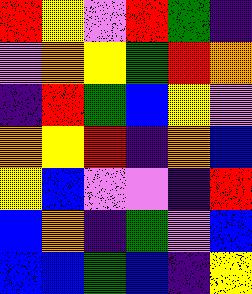[["red", "yellow", "violet", "red", "green", "indigo"], ["violet", "orange", "yellow", "green", "red", "orange"], ["indigo", "red", "green", "blue", "yellow", "violet"], ["orange", "yellow", "red", "indigo", "orange", "blue"], ["yellow", "blue", "violet", "violet", "indigo", "red"], ["blue", "orange", "indigo", "green", "violet", "blue"], ["blue", "blue", "green", "blue", "indigo", "yellow"]]